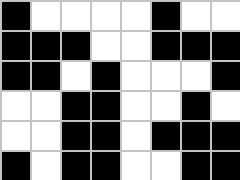[["black", "white", "white", "white", "white", "black", "white", "white"], ["black", "black", "black", "white", "white", "black", "black", "black"], ["black", "black", "white", "black", "white", "white", "white", "black"], ["white", "white", "black", "black", "white", "white", "black", "white"], ["white", "white", "black", "black", "white", "black", "black", "black"], ["black", "white", "black", "black", "white", "white", "black", "black"]]